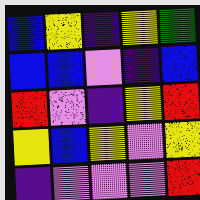[["blue", "yellow", "indigo", "yellow", "green"], ["blue", "blue", "violet", "indigo", "blue"], ["red", "violet", "indigo", "yellow", "red"], ["yellow", "blue", "yellow", "violet", "yellow"], ["indigo", "violet", "violet", "violet", "red"]]